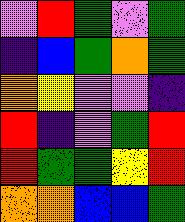[["violet", "red", "green", "violet", "green"], ["indigo", "blue", "green", "orange", "green"], ["orange", "yellow", "violet", "violet", "indigo"], ["red", "indigo", "violet", "green", "red"], ["red", "green", "green", "yellow", "red"], ["orange", "orange", "blue", "blue", "green"]]